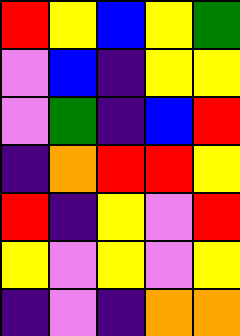[["red", "yellow", "blue", "yellow", "green"], ["violet", "blue", "indigo", "yellow", "yellow"], ["violet", "green", "indigo", "blue", "red"], ["indigo", "orange", "red", "red", "yellow"], ["red", "indigo", "yellow", "violet", "red"], ["yellow", "violet", "yellow", "violet", "yellow"], ["indigo", "violet", "indigo", "orange", "orange"]]